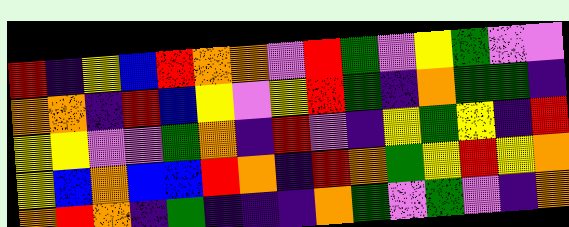[["red", "indigo", "yellow", "blue", "red", "orange", "orange", "violet", "red", "green", "violet", "yellow", "green", "violet", "violet"], ["orange", "orange", "indigo", "red", "blue", "yellow", "violet", "yellow", "red", "green", "indigo", "orange", "green", "green", "indigo"], ["yellow", "yellow", "violet", "violet", "green", "orange", "indigo", "red", "violet", "indigo", "yellow", "green", "yellow", "indigo", "red"], ["yellow", "blue", "orange", "blue", "blue", "red", "orange", "indigo", "red", "orange", "green", "yellow", "red", "yellow", "orange"], ["orange", "red", "orange", "indigo", "green", "indigo", "indigo", "indigo", "orange", "green", "violet", "green", "violet", "indigo", "orange"]]